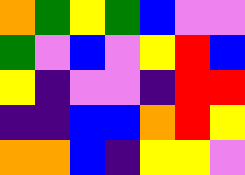[["orange", "green", "yellow", "green", "blue", "violet", "violet"], ["green", "violet", "blue", "violet", "yellow", "red", "blue"], ["yellow", "indigo", "violet", "violet", "indigo", "red", "red"], ["indigo", "indigo", "blue", "blue", "orange", "red", "yellow"], ["orange", "orange", "blue", "indigo", "yellow", "yellow", "violet"]]